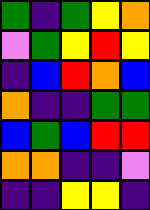[["green", "indigo", "green", "yellow", "orange"], ["violet", "green", "yellow", "red", "yellow"], ["indigo", "blue", "red", "orange", "blue"], ["orange", "indigo", "indigo", "green", "green"], ["blue", "green", "blue", "red", "red"], ["orange", "orange", "indigo", "indigo", "violet"], ["indigo", "indigo", "yellow", "yellow", "indigo"]]